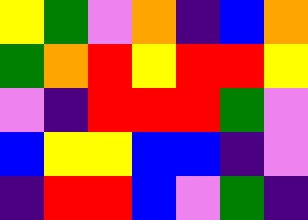[["yellow", "green", "violet", "orange", "indigo", "blue", "orange"], ["green", "orange", "red", "yellow", "red", "red", "yellow"], ["violet", "indigo", "red", "red", "red", "green", "violet"], ["blue", "yellow", "yellow", "blue", "blue", "indigo", "violet"], ["indigo", "red", "red", "blue", "violet", "green", "indigo"]]